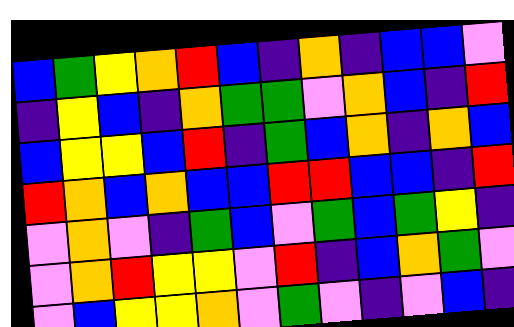[["blue", "green", "yellow", "orange", "red", "blue", "indigo", "orange", "indigo", "blue", "blue", "violet"], ["indigo", "yellow", "blue", "indigo", "orange", "green", "green", "violet", "orange", "blue", "indigo", "red"], ["blue", "yellow", "yellow", "blue", "red", "indigo", "green", "blue", "orange", "indigo", "orange", "blue"], ["red", "orange", "blue", "orange", "blue", "blue", "red", "red", "blue", "blue", "indigo", "red"], ["violet", "orange", "violet", "indigo", "green", "blue", "violet", "green", "blue", "green", "yellow", "indigo"], ["violet", "orange", "red", "yellow", "yellow", "violet", "red", "indigo", "blue", "orange", "green", "violet"], ["violet", "blue", "yellow", "yellow", "orange", "violet", "green", "violet", "indigo", "violet", "blue", "indigo"]]